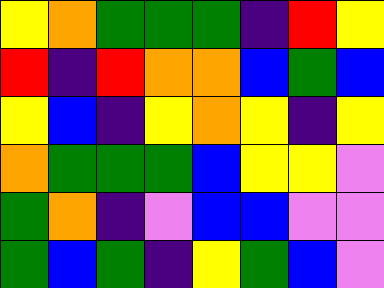[["yellow", "orange", "green", "green", "green", "indigo", "red", "yellow"], ["red", "indigo", "red", "orange", "orange", "blue", "green", "blue"], ["yellow", "blue", "indigo", "yellow", "orange", "yellow", "indigo", "yellow"], ["orange", "green", "green", "green", "blue", "yellow", "yellow", "violet"], ["green", "orange", "indigo", "violet", "blue", "blue", "violet", "violet"], ["green", "blue", "green", "indigo", "yellow", "green", "blue", "violet"]]